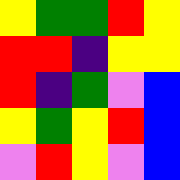[["yellow", "green", "green", "red", "yellow"], ["red", "red", "indigo", "yellow", "yellow"], ["red", "indigo", "green", "violet", "blue"], ["yellow", "green", "yellow", "red", "blue"], ["violet", "red", "yellow", "violet", "blue"]]